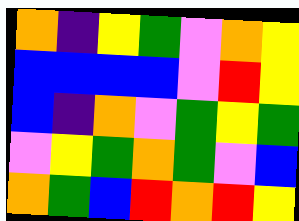[["orange", "indigo", "yellow", "green", "violet", "orange", "yellow"], ["blue", "blue", "blue", "blue", "violet", "red", "yellow"], ["blue", "indigo", "orange", "violet", "green", "yellow", "green"], ["violet", "yellow", "green", "orange", "green", "violet", "blue"], ["orange", "green", "blue", "red", "orange", "red", "yellow"]]